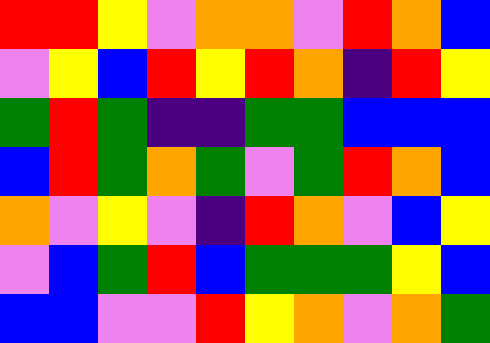[["red", "red", "yellow", "violet", "orange", "orange", "violet", "red", "orange", "blue"], ["violet", "yellow", "blue", "red", "yellow", "red", "orange", "indigo", "red", "yellow"], ["green", "red", "green", "indigo", "indigo", "green", "green", "blue", "blue", "blue"], ["blue", "red", "green", "orange", "green", "violet", "green", "red", "orange", "blue"], ["orange", "violet", "yellow", "violet", "indigo", "red", "orange", "violet", "blue", "yellow"], ["violet", "blue", "green", "red", "blue", "green", "green", "green", "yellow", "blue"], ["blue", "blue", "violet", "violet", "red", "yellow", "orange", "violet", "orange", "green"]]